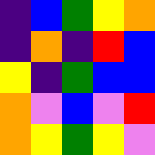[["indigo", "blue", "green", "yellow", "orange"], ["indigo", "orange", "indigo", "red", "blue"], ["yellow", "indigo", "green", "blue", "blue"], ["orange", "violet", "blue", "violet", "red"], ["orange", "yellow", "green", "yellow", "violet"]]